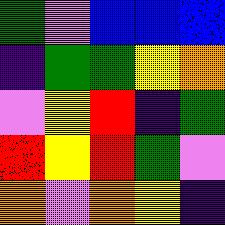[["green", "violet", "blue", "blue", "blue"], ["indigo", "green", "green", "yellow", "orange"], ["violet", "yellow", "red", "indigo", "green"], ["red", "yellow", "red", "green", "violet"], ["orange", "violet", "orange", "yellow", "indigo"]]